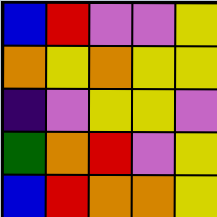[["blue", "red", "violet", "violet", "yellow"], ["orange", "yellow", "orange", "yellow", "yellow"], ["indigo", "violet", "yellow", "yellow", "violet"], ["green", "orange", "red", "violet", "yellow"], ["blue", "red", "orange", "orange", "yellow"]]